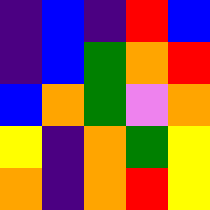[["indigo", "blue", "indigo", "red", "blue"], ["indigo", "blue", "green", "orange", "red"], ["blue", "orange", "green", "violet", "orange"], ["yellow", "indigo", "orange", "green", "yellow"], ["orange", "indigo", "orange", "red", "yellow"]]